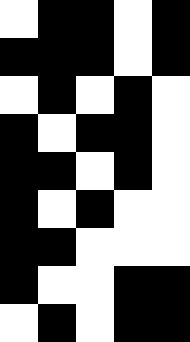[["white", "black", "black", "white", "black"], ["black", "black", "black", "white", "black"], ["white", "black", "white", "black", "white"], ["black", "white", "black", "black", "white"], ["black", "black", "white", "black", "white"], ["black", "white", "black", "white", "white"], ["black", "black", "white", "white", "white"], ["black", "white", "white", "black", "black"], ["white", "black", "white", "black", "black"]]